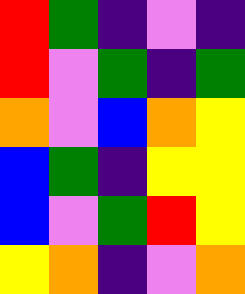[["red", "green", "indigo", "violet", "indigo"], ["red", "violet", "green", "indigo", "green"], ["orange", "violet", "blue", "orange", "yellow"], ["blue", "green", "indigo", "yellow", "yellow"], ["blue", "violet", "green", "red", "yellow"], ["yellow", "orange", "indigo", "violet", "orange"]]